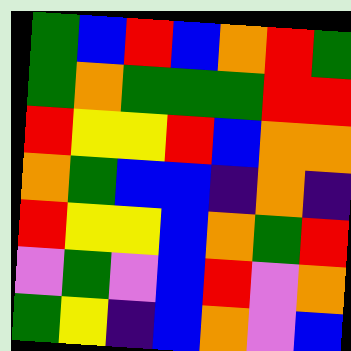[["green", "blue", "red", "blue", "orange", "red", "green"], ["green", "orange", "green", "green", "green", "red", "red"], ["red", "yellow", "yellow", "red", "blue", "orange", "orange"], ["orange", "green", "blue", "blue", "indigo", "orange", "indigo"], ["red", "yellow", "yellow", "blue", "orange", "green", "red"], ["violet", "green", "violet", "blue", "red", "violet", "orange"], ["green", "yellow", "indigo", "blue", "orange", "violet", "blue"]]